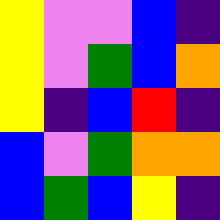[["yellow", "violet", "violet", "blue", "indigo"], ["yellow", "violet", "green", "blue", "orange"], ["yellow", "indigo", "blue", "red", "indigo"], ["blue", "violet", "green", "orange", "orange"], ["blue", "green", "blue", "yellow", "indigo"]]